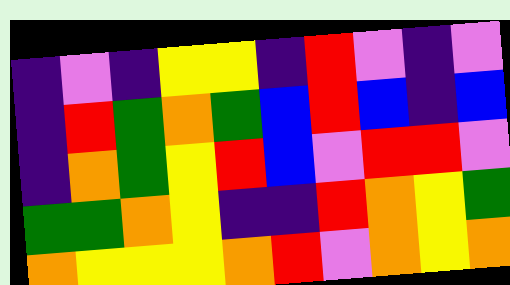[["indigo", "violet", "indigo", "yellow", "yellow", "indigo", "red", "violet", "indigo", "violet"], ["indigo", "red", "green", "orange", "green", "blue", "red", "blue", "indigo", "blue"], ["indigo", "orange", "green", "yellow", "red", "blue", "violet", "red", "red", "violet"], ["green", "green", "orange", "yellow", "indigo", "indigo", "red", "orange", "yellow", "green"], ["orange", "yellow", "yellow", "yellow", "orange", "red", "violet", "orange", "yellow", "orange"]]